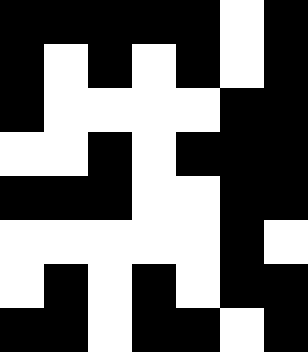[["black", "black", "black", "black", "black", "white", "black"], ["black", "white", "black", "white", "black", "white", "black"], ["black", "white", "white", "white", "white", "black", "black"], ["white", "white", "black", "white", "black", "black", "black"], ["black", "black", "black", "white", "white", "black", "black"], ["white", "white", "white", "white", "white", "black", "white"], ["white", "black", "white", "black", "white", "black", "black"], ["black", "black", "white", "black", "black", "white", "black"]]